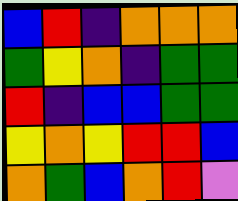[["blue", "red", "indigo", "orange", "orange", "orange"], ["green", "yellow", "orange", "indigo", "green", "green"], ["red", "indigo", "blue", "blue", "green", "green"], ["yellow", "orange", "yellow", "red", "red", "blue"], ["orange", "green", "blue", "orange", "red", "violet"]]